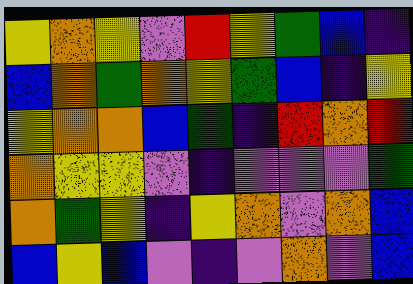[["yellow", "orange", "yellow", "violet", "red", "yellow", "green", "blue", "indigo"], ["blue", "orange", "green", "orange", "yellow", "green", "blue", "indigo", "yellow"], ["yellow", "orange", "orange", "blue", "green", "indigo", "red", "orange", "red"], ["orange", "yellow", "yellow", "violet", "indigo", "violet", "violet", "violet", "green"], ["orange", "green", "yellow", "indigo", "yellow", "orange", "violet", "orange", "blue"], ["blue", "yellow", "blue", "violet", "indigo", "violet", "orange", "violet", "blue"]]